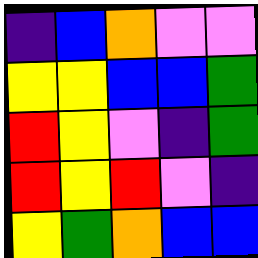[["indigo", "blue", "orange", "violet", "violet"], ["yellow", "yellow", "blue", "blue", "green"], ["red", "yellow", "violet", "indigo", "green"], ["red", "yellow", "red", "violet", "indigo"], ["yellow", "green", "orange", "blue", "blue"]]